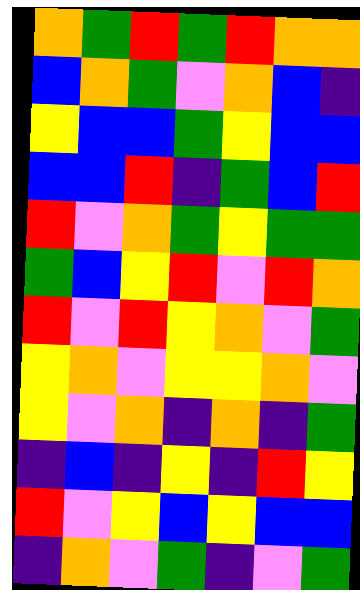[["orange", "green", "red", "green", "red", "orange", "orange"], ["blue", "orange", "green", "violet", "orange", "blue", "indigo"], ["yellow", "blue", "blue", "green", "yellow", "blue", "blue"], ["blue", "blue", "red", "indigo", "green", "blue", "red"], ["red", "violet", "orange", "green", "yellow", "green", "green"], ["green", "blue", "yellow", "red", "violet", "red", "orange"], ["red", "violet", "red", "yellow", "orange", "violet", "green"], ["yellow", "orange", "violet", "yellow", "yellow", "orange", "violet"], ["yellow", "violet", "orange", "indigo", "orange", "indigo", "green"], ["indigo", "blue", "indigo", "yellow", "indigo", "red", "yellow"], ["red", "violet", "yellow", "blue", "yellow", "blue", "blue"], ["indigo", "orange", "violet", "green", "indigo", "violet", "green"]]